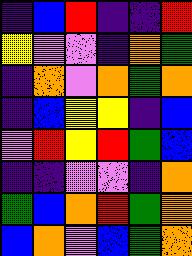[["indigo", "blue", "red", "indigo", "indigo", "red"], ["yellow", "violet", "violet", "indigo", "orange", "green"], ["indigo", "orange", "violet", "orange", "green", "orange"], ["indigo", "blue", "yellow", "yellow", "indigo", "blue"], ["violet", "red", "yellow", "red", "green", "blue"], ["indigo", "indigo", "violet", "violet", "indigo", "orange"], ["green", "blue", "orange", "red", "green", "orange"], ["blue", "orange", "violet", "blue", "green", "orange"]]